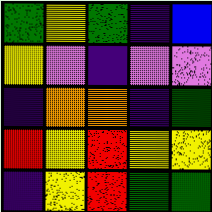[["green", "yellow", "green", "indigo", "blue"], ["yellow", "violet", "indigo", "violet", "violet"], ["indigo", "orange", "orange", "indigo", "green"], ["red", "yellow", "red", "yellow", "yellow"], ["indigo", "yellow", "red", "green", "green"]]